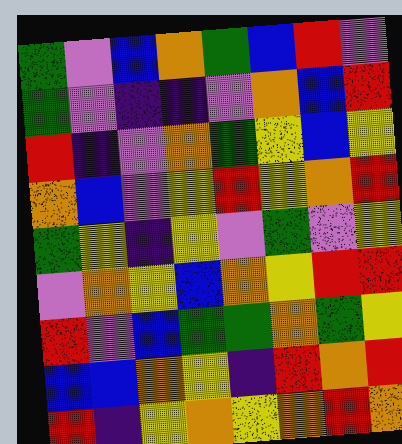[["green", "violet", "blue", "orange", "green", "blue", "red", "violet"], ["green", "violet", "indigo", "indigo", "violet", "orange", "blue", "red"], ["red", "indigo", "violet", "orange", "green", "yellow", "blue", "yellow"], ["orange", "blue", "violet", "yellow", "red", "yellow", "orange", "red"], ["green", "yellow", "indigo", "yellow", "violet", "green", "violet", "yellow"], ["violet", "orange", "yellow", "blue", "orange", "yellow", "red", "red"], ["red", "violet", "blue", "green", "green", "orange", "green", "yellow"], ["blue", "blue", "orange", "yellow", "indigo", "red", "orange", "red"], ["red", "indigo", "yellow", "orange", "yellow", "orange", "red", "orange"]]